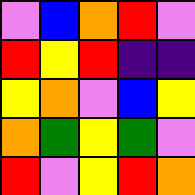[["violet", "blue", "orange", "red", "violet"], ["red", "yellow", "red", "indigo", "indigo"], ["yellow", "orange", "violet", "blue", "yellow"], ["orange", "green", "yellow", "green", "violet"], ["red", "violet", "yellow", "red", "orange"]]